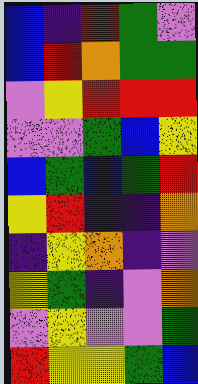[["blue", "indigo", "red", "green", "violet"], ["blue", "red", "orange", "green", "green"], ["violet", "yellow", "red", "red", "red"], ["violet", "violet", "green", "blue", "yellow"], ["blue", "green", "blue", "green", "red"], ["yellow", "red", "indigo", "indigo", "orange"], ["indigo", "yellow", "orange", "indigo", "violet"], ["yellow", "green", "indigo", "violet", "orange"], ["violet", "yellow", "violet", "violet", "green"], ["red", "yellow", "yellow", "green", "blue"]]